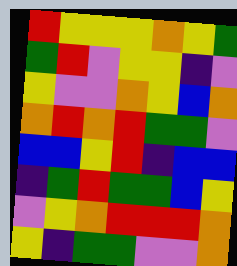[["red", "yellow", "yellow", "yellow", "orange", "yellow", "green"], ["green", "red", "violet", "yellow", "yellow", "indigo", "violet"], ["yellow", "violet", "violet", "orange", "yellow", "blue", "orange"], ["orange", "red", "orange", "red", "green", "green", "violet"], ["blue", "blue", "yellow", "red", "indigo", "blue", "blue"], ["indigo", "green", "red", "green", "green", "blue", "yellow"], ["violet", "yellow", "orange", "red", "red", "red", "orange"], ["yellow", "indigo", "green", "green", "violet", "violet", "orange"]]